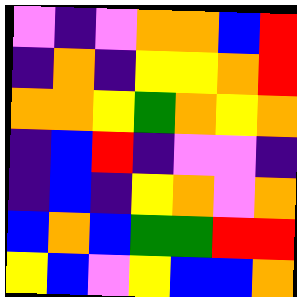[["violet", "indigo", "violet", "orange", "orange", "blue", "red"], ["indigo", "orange", "indigo", "yellow", "yellow", "orange", "red"], ["orange", "orange", "yellow", "green", "orange", "yellow", "orange"], ["indigo", "blue", "red", "indigo", "violet", "violet", "indigo"], ["indigo", "blue", "indigo", "yellow", "orange", "violet", "orange"], ["blue", "orange", "blue", "green", "green", "red", "red"], ["yellow", "blue", "violet", "yellow", "blue", "blue", "orange"]]